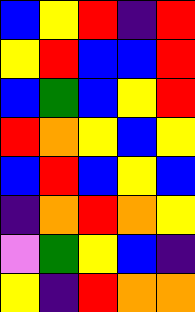[["blue", "yellow", "red", "indigo", "red"], ["yellow", "red", "blue", "blue", "red"], ["blue", "green", "blue", "yellow", "red"], ["red", "orange", "yellow", "blue", "yellow"], ["blue", "red", "blue", "yellow", "blue"], ["indigo", "orange", "red", "orange", "yellow"], ["violet", "green", "yellow", "blue", "indigo"], ["yellow", "indigo", "red", "orange", "orange"]]